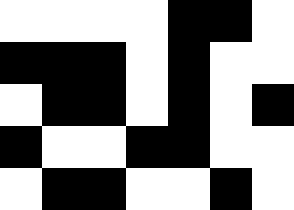[["white", "white", "white", "white", "black", "black", "white"], ["black", "black", "black", "white", "black", "white", "white"], ["white", "black", "black", "white", "black", "white", "black"], ["black", "white", "white", "black", "black", "white", "white"], ["white", "black", "black", "white", "white", "black", "white"]]